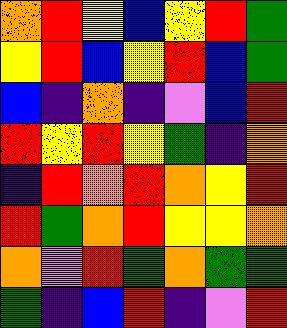[["orange", "red", "yellow", "blue", "yellow", "red", "green"], ["yellow", "red", "blue", "yellow", "red", "blue", "green"], ["blue", "indigo", "orange", "indigo", "violet", "blue", "red"], ["red", "yellow", "red", "yellow", "green", "indigo", "orange"], ["indigo", "red", "orange", "red", "orange", "yellow", "red"], ["red", "green", "orange", "red", "yellow", "yellow", "orange"], ["orange", "violet", "red", "green", "orange", "green", "green"], ["green", "indigo", "blue", "red", "indigo", "violet", "red"]]